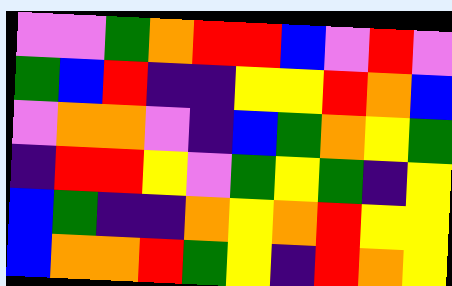[["violet", "violet", "green", "orange", "red", "red", "blue", "violet", "red", "violet"], ["green", "blue", "red", "indigo", "indigo", "yellow", "yellow", "red", "orange", "blue"], ["violet", "orange", "orange", "violet", "indigo", "blue", "green", "orange", "yellow", "green"], ["indigo", "red", "red", "yellow", "violet", "green", "yellow", "green", "indigo", "yellow"], ["blue", "green", "indigo", "indigo", "orange", "yellow", "orange", "red", "yellow", "yellow"], ["blue", "orange", "orange", "red", "green", "yellow", "indigo", "red", "orange", "yellow"]]